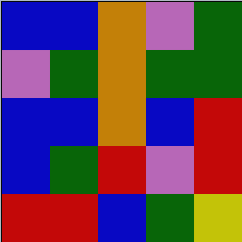[["blue", "blue", "orange", "violet", "green"], ["violet", "green", "orange", "green", "green"], ["blue", "blue", "orange", "blue", "red"], ["blue", "green", "red", "violet", "red"], ["red", "red", "blue", "green", "yellow"]]